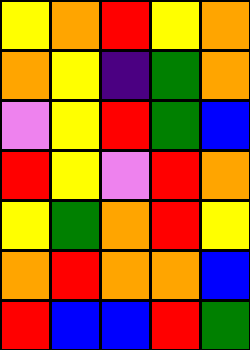[["yellow", "orange", "red", "yellow", "orange"], ["orange", "yellow", "indigo", "green", "orange"], ["violet", "yellow", "red", "green", "blue"], ["red", "yellow", "violet", "red", "orange"], ["yellow", "green", "orange", "red", "yellow"], ["orange", "red", "orange", "orange", "blue"], ["red", "blue", "blue", "red", "green"]]